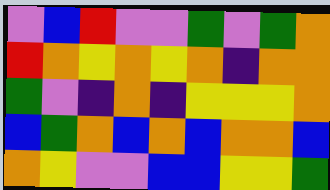[["violet", "blue", "red", "violet", "violet", "green", "violet", "green", "orange"], ["red", "orange", "yellow", "orange", "yellow", "orange", "indigo", "orange", "orange"], ["green", "violet", "indigo", "orange", "indigo", "yellow", "yellow", "yellow", "orange"], ["blue", "green", "orange", "blue", "orange", "blue", "orange", "orange", "blue"], ["orange", "yellow", "violet", "violet", "blue", "blue", "yellow", "yellow", "green"]]